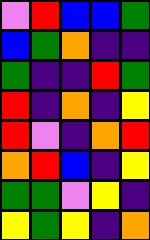[["violet", "red", "blue", "blue", "green"], ["blue", "green", "orange", "indigo", "indigo"], ["green", "indigo", "indigo", "red", "green"], ["red", "indigo", "orange", "indigo", "yellow"], ["red", "violet", "indigo", "orange", "red"], ["orange", "red", "blue", "indigo", "yellow"], ["green", "green", "violet", "yellow", "indigo"], ["yellow", "green", "yellow", "indigo", "orange"]]